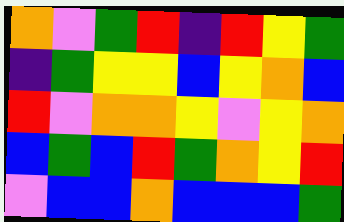[["orange", "violet", "green", "red", "indigo", "red", "yellow", "green"], ["indigo", "green", "yellow", "yellow", "blue", "yellow", "orange", "blue"], ["red", "violet", "orange", "orange", "yellow", "violet", "yellow", "orange"], ["blue", "green", "blue", "red", "green", "orange", "yellow", "red"], ["violet", "blue", "blue", "orange", "blue", "blue", "blue", "green"]]